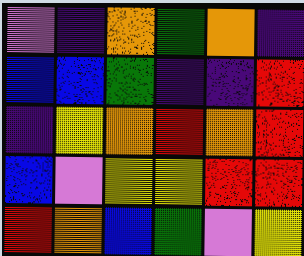[["violet", "indigo", "orange", "green", "orange", "indigo"], ["blue", "blue", "green", "indigo", "indigo", "red"], ["indigo", "yellow", "orange", "red", "orange", "red"], ["blue", "violet", "yellow", "yellow", "red", "red"], ["red", "orange", "blue", "green", "violet", "yellow"]]